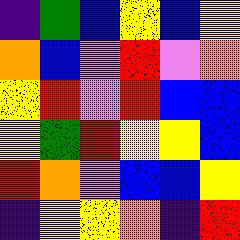[["indigo", "green", "blue", "yellow", "blue", "yellow"], ["orange", "blue", "violet", "red", "violet", "orange"], ["yellow", "red", "violet", "red", "blue", "blue"], ["yellow", "green", "red", "yellow", "yellow", "blue"], ["red", "orange", "violet", "blue", "blue", "yellow"], ["indigo", "yellow", "yellow", "orange", "indigo", "red"]]